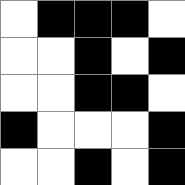[["white", "black", "black", "black", "white"], ["white", "white", "black", "white", "black"], ["white", "white", "black", "black", "white"], ["black", "white", "white", "white", "black"], ["white", "white", "black", "white", "black"]]